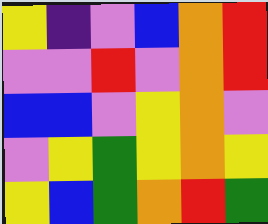[["yellow", "indigo", "violet", "blue", "orange", "red"], ["violet", "violet", "red", "violet", "orange", "red"], ["blue", "blue", "violet", "yellow", "orange", "violet"], ["violet", "yellow", "green", "yellow", "orange", "yellow"], ["yellow", "blue", "green", "orange", "red", "green"]]